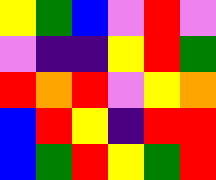[["yellow", "green", "blue", "violet", "red", "violet"], ["violet", "indigo", "indigo", "yellow", "red", "green"], ["red", "orange", "red", "violet", "yellow", "orange"], ["blue", "red", "yellow", "indigo", "red", "red"], ["blue", "green", "red", "yellow", "green", "red"]]